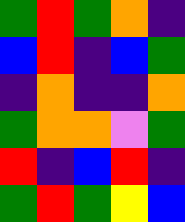[["green", "red", "green", "orange", "indigo"], ["blue", "red", "indigo", "blue", "green"], ["indigo", "orange", "indigo", "indigo", "orange"], ["green", "orange", "orange", "violet", "green"], ["red", "indigo", "blue", "red", "indigo"], ["green", "red", "green", "yellow", "blue"]]